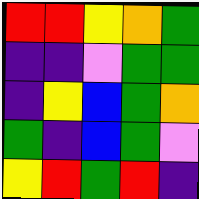[["red", "red", "yellow", "orange", "green"], ["indigo", "indigo", "violet", "green", "green"], ["indigo", "yellow", "blue", "green", "orange"], ["green", "indigo", "blue", "green", "violet"], ["yellow", "red", "green", "red", "indigo"]]